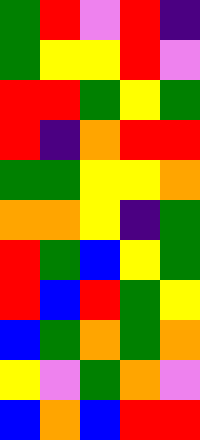[["green", "red", "violet", "red", "indigo"], ["green", "yellow", "yellow", "red", "violet"], ["red", "red", "green", "yellow", "green"], ["red", "indigo", "orange", "red", "red"], ["green", "green", "yellow", "yellow", "orange"], ["orange", "orange", "yellow", "indigo", "green"], ["red", "green", "blue", "yellow", "green"], ["red", "blue", "red", "green", "yellow"], ["blue", "green", "orange", "green", "orange"], ["yellow", "violet", "green", "orange", "violet"], ["blue", "orange", "blue", "red", "red"]]